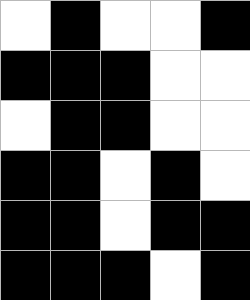[["white", "black", "white", "white", "black"], ["black", "black", "black", "white", "white"], ["white", "black", "black", "white", "white"], ["black", "black", "white", "black", "white"], ["black", "black", "white", "black", "black"], ["black", "black", "black", "white", "black"]]